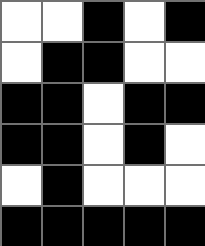[["white", "white", "black", "white", "black"], ["white", "black", "black", "white", "white"], ["black", "black", "white", "black", "black"], ["black", "black", "white", "black", "white"], ["white", "black", "white", "white", "white"], ["black", "black", "black", "black", "black"]]